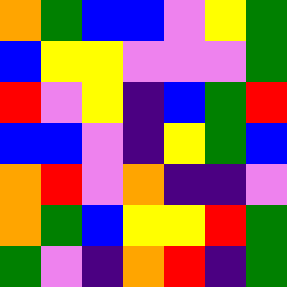[["orange", "green", "blue", "blue", "violet", "yellow", "green"], ["blue", "yellow", "yellow", "violet", "violet", "violet", "green"], ["red", "violet", "yellow", "indigo", "blue", "green", "red"], ["blue", "blue", "violet", "indigo", "yellow", "green", "blue"], ["orange", "red", "violet", "orange", "indigo", "indigo", "violet"], ["orange", "green", "blue", "yellow", "yellow", "red", "green"], ["green", "violet", "indigo", "orange", "red", "indigo", "green"]]